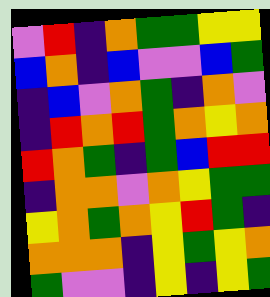[["violet", "red", "indigo", "orange", "green", "green", "yellow", "yellow"], ["blue", "orange", "indigo", "blue", "violet", "violet", "blue", "green"], ["indigo", "blue", "violet", "orange", "green", "indigo", "orange", "violet"], ["indigo", "red", "orange", "red", "green", "orange", "yellow", "orange"], ["red", "orange", "green", "indigo", "green", "blue", "red", "red"], ["indigo", "orange", "orange", "violet", "orange", "yellow", "green", "green"], ["yellow", "orange", "green", "orange", "yellow", "red", "green", "indigo"], ["orange", "orange", "orange", "indigo", "yellow", "green", "yellow", "orange"], ["green", "violet", "violet", "indigo", "yellow", "indigo", "yellow", "green"]]